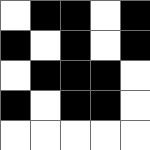[["white", "black", "black", "white", "black"], ["black", "white", "black", "white", "black"], ["white", "black", "black", "black", "white"], ["black", "white", "black", "black", "white"], ["white", "white", "white", "white", "white"]]